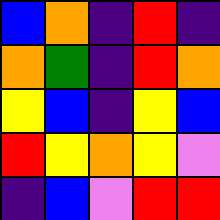[["blue", "orange", "indigo", "red", "indigo"], ["orange", "green", "indigo", "red", "orange"], ["yellow", "blue", "indigo", "yellow", "blue"], ["red", "yellow", "orange", "yellow", "violet"], ["indigo", "blue", "violet", "red", "red"]]